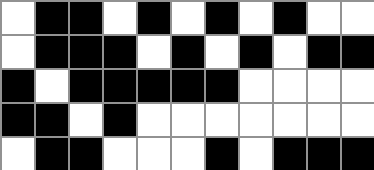[["white", "black", "black", "white", "black", "white", "black", "white", "black", "white", "white"], ["white", "black", "black", "black", "white", "black", "white", "black", "white", "black", "black"], ["black", "white", "black", "black", "black", "black", "black", "white", "white", "white", "white"], ["black", "black", "white", "black", "white", "white", "white", "white", "white", "white", "white"], ["white", "black", "black", "white", "white", "white", "black", "white", "black", "black", "black"]]